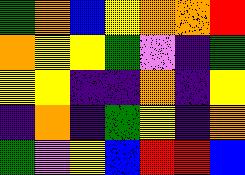[["green", "orange", "blue", "yellow", "orange", "orange", "red"], ["orange", "yellow", "yellow", "green", "violet", "indigo", "green"], ["yellow", "yellow", "indigo", "indigo", "orange", "indigo", "yellow"], ["indigo", "orange", "indigo", "green", "yellow", "indigo", "orange"], ["green", "violet", "yellow", "blue", "red", "red", "blue"]]